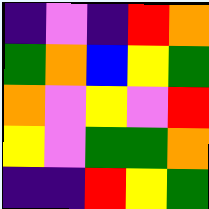[["indigo", "violet", "indigo", "red", "orange"], ["green", "orange", "blue", "yellow", "green"], ["orange", "violet", "yellow", "violet", "red"], ["yellow", "violet", "green", "green", "orange"], ["indigo", "indigo", "red", "yellow", "green"]]